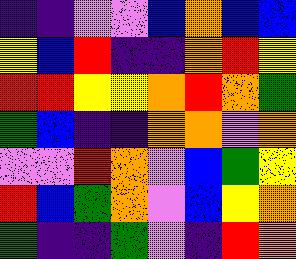[["indigo", "indigo", "violet", "violet", "blue", "orange", "blue", "blue"], ["yellow", "blue", "red", "indigo", "indigo", "orange", "red", "yellow"], ["red", "red", "yellow", "yellow", "orange", "red", "orange", "green"], ["green", "blue", "indigo", "indigo", "orange", "orange", "violet", "orange"], ["violet", "violet", "red", "orange", "violet", "blue", "green", "yellow"], ["red", "blue", "green", "orange", "violet", "blue", "yellow", "orange"], ["green", "indigo", "indigo", "green", "violet", "indigo", "red", "orange"]]